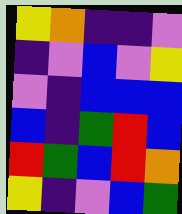[["yellow", "orange", "indigo", "indigo", "violet"], ["indigo", "violet", "blue", "violet", "yellow"], ["violet", "indigo", "blue", "blue", "blue"], ["blue", "indigo", "green", "red", "blue"], ["red", "green", "blue", "red", "orange"], ["yellow", "indigo", "violet", "blue", "green"]]